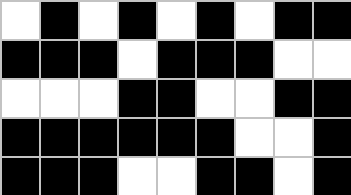[["white", "black", "white", "black", "white", "black", "white", "black", "black"], ["black", "black", "black", "white", "black", "black", "black", "white", "white"], ["white", "white", "white", "black", "black", "white", "white", "black", "black"], ["black", "black", "black", "black", "black", "black", "white", "white", "black"], ["black", "black", "black", "white", "white", "black", "black", "white", "black"]]